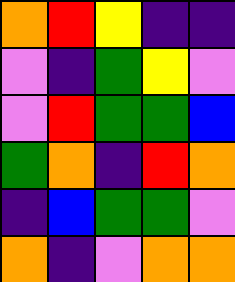[["orange", "red", "yellow", "indigo", "indigo"], ["violet", "indigo", "green", "yellow", "violet"], ["violet", "red", "green", "green", "blue"], ["green", "orange", "indigo", "red", "orange"], ["indigo", "blue", "green", "green", "violet"], ["orange", "indigo", "violet", "orange", "orange"]]